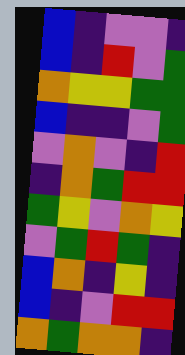[["blue", "indigo", "violet", "violet", "indigo"], ["blue", "indigo", "red", "violet", "green"], ["orange", "yellow", "yellow", "green", "green"], ["blue", "indigo", "indigo", "violet", "green"], ["violet", "orange", "violet", "indigo", "red"], ["indigo", "orange", "green", "red", "red"], ["green", "yellow", "violet", "orange", "yellow"], ["violet", "green", "red", "green", "indigo"], ["blue", "orange", "indigo", "yellow", "indigo"], ["blue", "indigo", "violet", "red", "red"], ["orange", "green", "orange", "orange", "indigo"]]